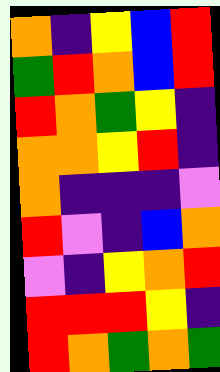[["orange", "indigo", "yellow", "blue", "red"], ["green", "red", "orange", "blue", "red"], ["red", "orange", "green", "yellow", "indigo"], ["orange", "orange", "yellow", "red", "indigo"], ["orange", "indigo", "indigo", "indigo", "violet"], ["red", "violet", "indigo", "blue", "orange"], ["violet", "indigo", "yellow", "orange", "red"], ["red", "red", "red", "yellow", "indigo"], ["red", "orange", "green", "orange", "green"]]